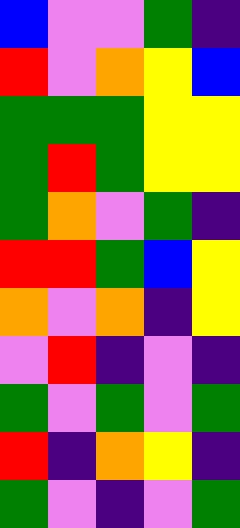[["blue", "violet", "violet", "green", "indigo"], ["red", "violet", "orange", "yellow", "blue"], ["green", "green", "green", "yellow", "yellow"], ["green", "red", "green", "yellow", "yellow"], ["green", "orange", "violet", "green", "indigo"], ["red", "red", "green", "blue", "yellow"], ["orange", "violet", "orange", "indigo", "yellow"], ["violet", "red", "indigo", "violet", "indigo"], ["green", "violet", "green", "violet", "green"], ["red", "indigo", "orange", "yellow", "indigo"], ["green", "violet", "indigo", "violet", "green"]]